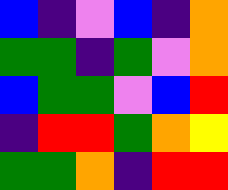[["blue", "indigo", "violet", "blue", "indigo", "orange"], ["green", "green", "indigo", "green", "violet", "orange"], ["blue", "green", "green", "violet", "blue", "red"], ["indigo", "red", "red", "green", "orange", "yellow"], ["green", "green", "orange", "indigo", "red", "red"]]